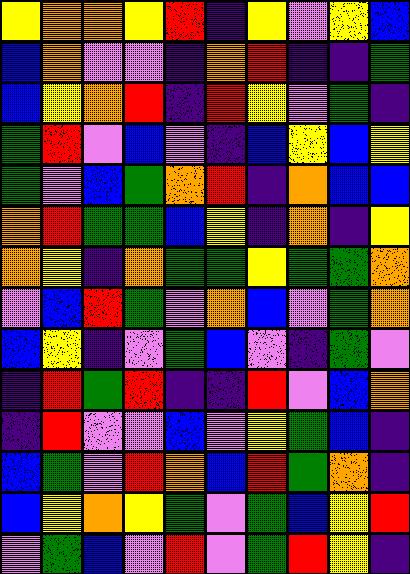[["yellow", "orange", "orange", "yellow", "red", "indigo", "yellow", "violet", "yellow", "blue"], ["blue", "orange", "violet", "violet", "indigo", "orange", "red", "indigo", "indigo", "green"], ["blue", "yellow", "orange", "red", "indigo", "red", "yellow", "violet", "green", "indigo"], ["green", "red", "violet", "blue", "violet", "indigo", "blue", "yellow", "blue", "yellow"], ["green", "violet", "blue", "green", "orange", "red", "indigo", "orange", "blue", "blue"], ["orange", "red", "green", "green", "blue", "yellow", "indigo", "orange", "indigo", "yellow"], ["orange", "yellow", "indigo", "orange", "green", "green", "yellow", "green", "green", "orange"], ["violet", "blue", "red", "green", "violet", "orange", "blue", "violet", "green", "orange"], ["blue", "yellow", "indigo", "violet", "green", "blue", "violet", "indigo", "green", "violet"], ["indigo", "red", "green", "red", "indigo", "indigo", "red", "violet", "blue", "orange"], ["indigo", "red", "violet", "violet", "blue", "violet", "yellow", "green", "blue", "indigo"], ["blue", "green", "violet", "red", "orange", "blue", "red", "green", "orange", "indigo"], ["blue", "yellow", "orange", "yellow", "green", "violet", "green", "blue", "yellow", "red"], ["violet", "green", "blue", "violet", "red", "violet", "green", "red", "yellow", "indigo"]]